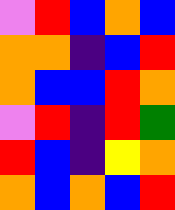[["violet", "red", "blue", "orange", "blue"], ["orange", "orange", "indigo", "blue", "red"], ["orange", "blue", "blue", "red", "orange"], ["violet", "red", "indigo", "red", "green"], ["red", "blue", "indigo", "yellow", "orange"], ["orange", "blue", "orange", "blue", "red"]]